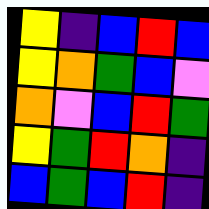[["yellow", "indigo", "blue", "red", "blue"], ["yellow", "orange", "green", "blue", "violet"], ["orange", "violet", "blue", "red", "green"], ["yellow", "green", "red", "orange", "indigo"], ["blue", "green", "blue", "red", "indigo"]]